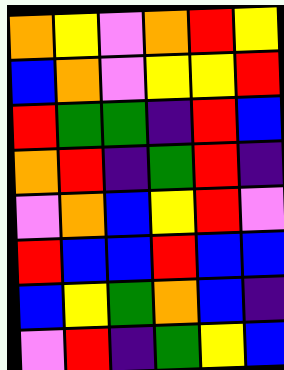[["orange", "yellow", "violet", "orange", "red", "yellow"], ["blue", "orange", "violet", "yellow", "yellow", "red"], ["red", "green", "green", "indigo", "red", "blue"], ["orange", "red", "indigo", "green", "red", "indigo"], ["violet", "orange", "blue", "yellow", "red", "violet"], ["red", "blue", "blue", "red", "blue", "blue"], ["blue", "yellow", "green", "orange", "blue", "indigo"], ["violet", "red", "indigo", "green", "yellow", "blue"]]